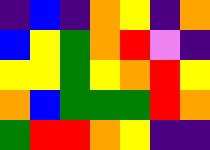[["indigo", "blue", "indigo", "orange", "yellow", "indigo", "orange"], ["blue", "yellow", "green", "orange", "red", "violet", "indigo"], ["yellow", "yellow", "green", "yellow", "orange", "red", "yellow"], ["orange", "blue", "green", "green", "green", "red", "orange"], ["green", "red", "red", "orange", "yellow", "indigo", "indigo"]]